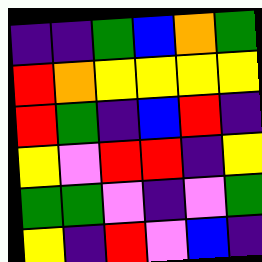[["indigo", "indigo", "green", "blue", "orange", "green"], ["red", "orange", "yellow", "yellow", "yellow", "yellow"], ["red", "green", "indigo", "blue", "red", "indigo"], ["yellow", "violet", "red", "red", "indigo", "yellow"], ["green", "green", "violet", "indigo", "violet", "green"], ["yellow", "indigo", "red", "violet", "blue", "indigo"]]